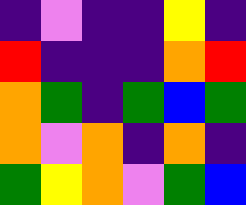[["indigo", "violet", "indigo", "indigo", "yellow", "indigo"], ["red", "indigo", "indigo", "indigo", "orange", "red"], ["orange", "green", "indigo", "green", "blue", "green"], ["orange", "violet", "orange", "indigo", "orange", "indigo"], ["green", "yellow", "orange", "violet", "green", "blue"]]